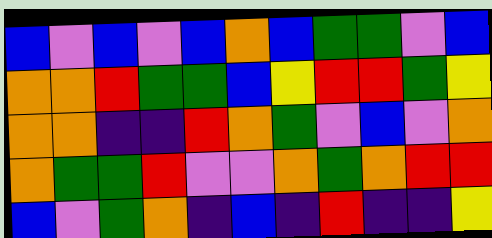[["blue", "violet", "blue", "violet", "blue", "orange", "blue", "green", "green", "violet", "blue"], ["orange", "orange", "red", "green", "green", "blue", "yellow", "red", "red", "green", "yellow"], ["orange", "orange", "indigo", "indigo", "red", "orange", "green", "violet", "blue", "violet", "orange"], ["orange", "green", "green", "red", "violet", "violet", "orange", "green", "orange", "red", "red"], ["blue", "violet", "green", "orange", "indigo", "blue", "indigo", "red", "indigo", "indigo", "yellow"]]